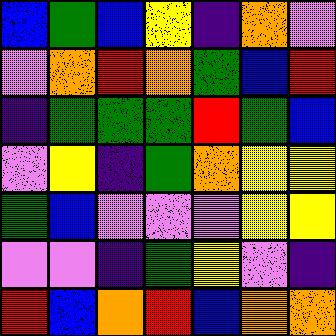[["blue", "green", "blue", "yellow", "indigo", "orange", "violet"], ["violet", "orange", "red", "orange", "green", "blue", "red"], ["indigo", "green", "green", "green", "red", "green", "blue"], ["violet", "yellow", "indigo", "green", "orange", "yellow", "yellow"], ["green", "blue", "violet", "violet", "violet", "yellow", "yellow"], ["violet", "violet", "indigo", "green", "yellow", "violet", "indigo"], ["red", "blue", "orange", "red", "blue", "orange", "orange"]]